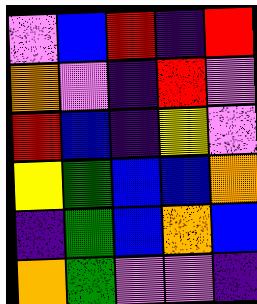[["violet", "blue", "red", "indigo", "red"], ["orange", "violet", "indigo", "red", "violet"], ["red", "blue", "indigo", "yellow", "violet"], ["yellow", "green", "blue", "blue", "orange"], ["indigo", "green", "blue", "orange", "blue"], ["orange", "green", "violet", "violet", "indigo"]]